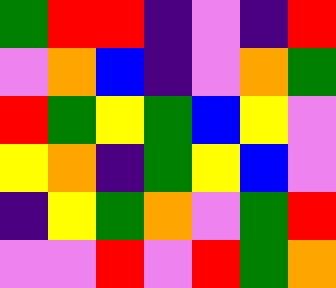[["green", "red", "red", "indigo", "violet", "indigo", "red"], ["violet", "orange", "blue", "indigo", "violet", "orange", "green"], ["red", "green", "yellow", "green", "blue", "yellow", "violet"], ["yellow", "orange", "indigo", "green", "yellow", "blue", "violet"], ["indigo", "yellow", "green", "orange", "violet", "green", "red"], ["violet", "violet", "red", "violet", "red", "green", "orange"]]